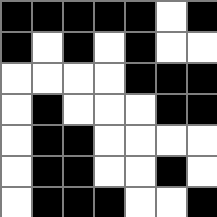[["black", "black", "black", "black", "black", "white", "black"], ["black", "white", "black", "white", "black", "white", "white"], ["white", "white", "white", "white", "black", "black", "black"], ["white", "black", "white", "white", "white", "black", "black"], ["white", "black", "black", "white", "white", "white", "white"], ["white", "black", "black", "white", "white", "black", "white"], ["white", "black", "black", "black", "white", "white", "black"]]